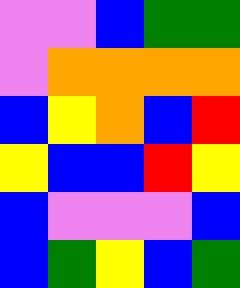[["violet", "violet", "blue", "green", "green"], ["violet", "orange", "orange", "orange", "orange"], ["blue", "yellow", "orange", "blue", "red"], ["yellow", "blue", "blue", "red", "yellow"], ["blue", "violet", "violet", "violet", "blue"], ["blue", "green", "yellow", "blue", "green"]]